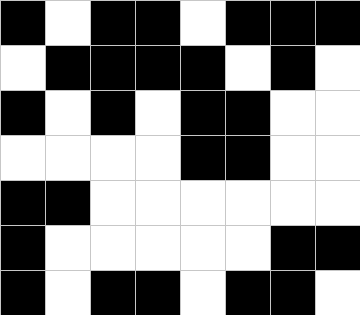[["black", "white", "black", "black", "white", "black", "black", "black"], ["white", "black", "black", "black", "black", "white", "black", "white"], ["black", "white", "black", "white", "black", "black", "white", "white"], ["white", "white", "white", "white", "black", "black", "white", "white"], ["black", "black", "white", "white", "white", "white", "white", "white"], ["black", "white", "white", "white", "white", "white", "black", "black"], ["black", "white", "black", "black", "white", "black", "black", "white"]]